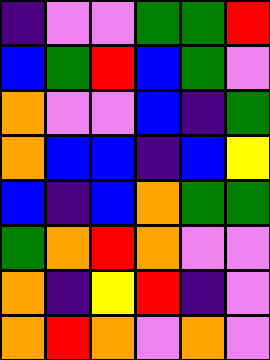[["indigo", "violet", "violet", "green", "green", "red"], ["blue", "green", "red", "blue", "green", "violet"], ["orange", "violet", "violet", "blue", "indigo", "green"], ["orange", "blue", "blue", "indigo", "blue", "yellow"], ["blue", "indigo", "blue", "orange", "green", "green"], ["green", "orange", "red", "orange", "violet", "violet"], ["orange", "indigo", "yellow", "red", "indigo", "violet"], ["orange", "red", "orange", "violet", "orange", "violet"]]